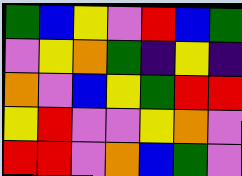[["green", "blue", "yellow", "violet", "red", "blue", "green"], ["violet", "yellow", "orange", "green", "indigo", "yellow", "indigo"], ["orange", "violet", "blue", "yellow", "green", "red", "red"], ["yellow", "red", "violet", "violet", "yellow", "orange", "violet"], ["red", "red", "violet", "orange", "blue", "green", "violet"]]